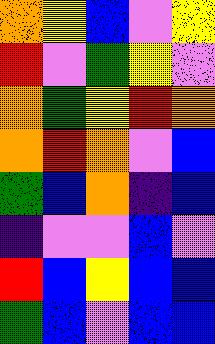[["orange", "yellow", "blue", "violet", "yellow"], ["red", "violet", "green", "yellow", "violet"], ["orange", "green", "yellow", "red", "orange"], ["orange", "red", "orange", "violet", "blue"], ["green", "blue", "orange", "indigo", "blue"], ["indigo", "violet", "violet", "blue", "violet"], ["red", "blue", "yellow", "blue", "blue"], ["green", "blue", "violet", "blue", "blue"]]